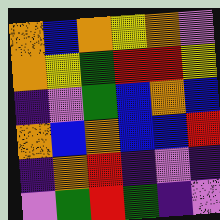[["orange", "blue", "orange", "yellow", "orange", "violet"], ["orange", "yellow", "green", "red", "red", "yellow"], ["indigo", "violet", "green", "blue", "orange", "blue"], ["orange", "blue", "orange", "blue", "blue", "red"], ["indigo", "orange", "red", "indigo", "violet", "indigo"], ["violet", "green", "red", "green", "indigo", "violet"]]